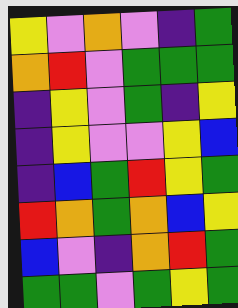[["yellow", "violet", "orange", "violet", "indigo", "green"], ["orange", "red", "violet", "green", "green", "green"], ["indigo", "yellow", "violet", "green", "indigo", "yellow"], ["indigo", "yellow", "violet", "violet", "yellow", "blue"], ["indigo", "blue", "green", "red", "yellow", "green"], ["red", "orange", "green", "orange", "blue", "yellow"], ["blue", "violet", "indigo", "orange", "red", "green"], ["green", "green", "violet", "green", "yellow", "green"]]